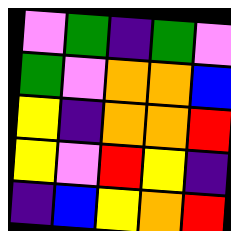[["violet", "green", "indigo", "green", "violet"], ["green", "violet", "orange", "orange", "blue"], ["yellow", "indigo", "orange", "orange", "red"], ["yellow", "violet", "red", "yellow", "indigo"], ["indigo", "blue", "yellow", "orange", "red"]]